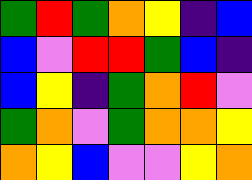[["green", "red", "green", "orange", "yellow", "indigo", "blue"], ["blue", "violet", "red", "red", "green", "blue", "indigo"], ["blue", "yellow", "indigo", "green", "orange", "red", "violet"], ["green", "orange", "violet", "green", "orange", "orange", "yellow"], ["orange", "yellow", "blue", "violet", "violet", "yellow", "orange"]]